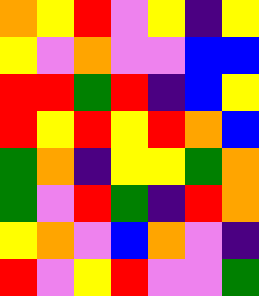[["orange", "yellow", "red", "violet", "yellow", "indigo", "yellow"], ["yellow", "violet", "orange", "violet", "violet", "blue", "blue"], ["red", "red", "green", "red", "indigo", "blue", "yellow"], ["red", "yellow", "red", "yellow", "red", "orange", "blue"], ["green", "orange", "indigo", "yellow", "yellow", "green", "orange"], ["green", "violet", "red", "green", "indigo", "red", "orange"], ["yellow", "orange", "violet", "blue", "orange", "violet", "indigo"], ["red", "violet", "yellow", "red", "violet", "violet", "green"]]